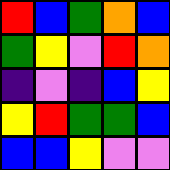[["red", "blue", "green", "orange", "blue"], ["green", "yellow", "violet", "red", "orange"], ["indigo", "violet", "indigo", "blue", "yellow"], ["yellow", "red", "green", "green", "blue"], ["blue", "blue", "yellow", "violet", "violet"]]